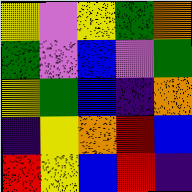[["yellow", "violet", "yellow", "green", "orange"], ["green", "violet", "blue", "violet", "green"], ["yellow", "green", "blue", "indigo", "orange"], ["indigo", "yellow", "orange", "red", "blue"], ["red", "yellow", "blue", "red", "indigo"]]